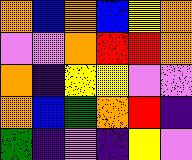[["orange", "blue", "orange", "blue", "yellow", "orange"], ["violet", "violet", "orange", "red", "red", "orange"], ["orange", "indigo", "yellow", "yellow", "violet", "violet"], ["orange", "blue", "green", "orange", "red", "indigo"], ["green", "indigo", "violet", "indigo", "yellow", "violet"]]